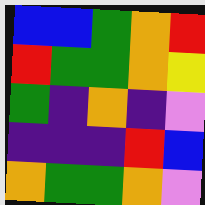[["blue", "blue", "green", "orange", "red"], ["red", "green", "green", "orange", "yellow"], ["green", "indigo", "orange", "indigo", "violet"], ["indigo", "indigo", "indigo", "red", "blue"], ["orange", "green", "green", "orange", "violet"]]